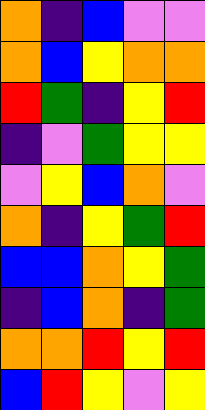[["orange", "indigo", "blue", "violet", "violet"], ["orange", "blue", "yellow", "orange", "orange"], ["red", "green", "indigo", "yellow", "red"], ["indigo", "violet", "green", "yellow", "yellow"], ["violet", "yellow", "blue", "orange", "violet"], ["orange", "indigo", "yellow", "green", "red"], ["blue", "blue", "orange", "yellow", "green"], ["indigo", "blue", "orange", "indigo", "green"], ["orange", "orange", "red", "yellow", "red"], ["blue", "red", "yellow", "violet", "yellow"]]